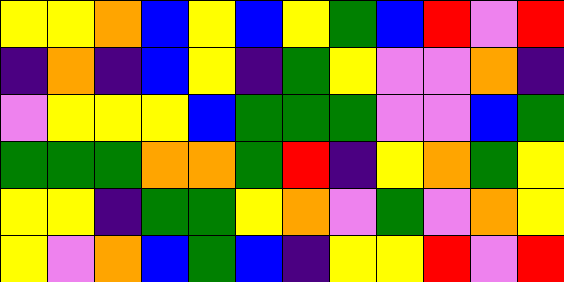[["yellow", "yellow", "orange", "blue", "yellow", "blue", "yellow", "green", "blue", "red", "violet", "red"], ["indigo", "orange", "indigo", "blue", "yellow", "indigo", "green", "yellow", "violet", "violet", "orange", "indigo"], ["violet", "yellow", "yellow", "yellow", "blue", "green", "green", "green", "violet", "violet", "blue", "green"], ["green", "green", "green", "orange", "orange", "green", "red", "indigo", "yellow", "orange", "green", "yellow"], ["yellow", "yellow", "indigo", "green", "green", "yellow", "orange", "violet", "green", "violet", "orange", "yellow"], ["yellow", "violet", "orange", "blue", "green", "blue", "indigo", "yellow", "yellow", "red", "violet", "red"]]